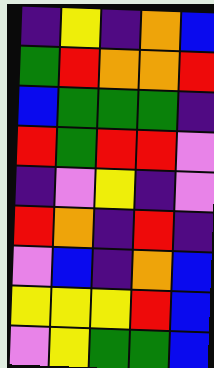[["indigo", "yellow", "indigo", "orange", "blue"], ["green", "red", "orange", "orange", "red"], ["blue", "green", "green", "green", "indigo"], ["red", "green", "red", "red", "violet"], ["indigo", "violet", "yellow", "indigo", "violet"], ["red", "orange", "indigo", "red", "indigo"], ["violet", "blue", "indigo", "orange", "blue"], ["yellow", "yellow", "yellow", "red", "blue"], ["violet", "yellow", "green", "green", "blue"]]